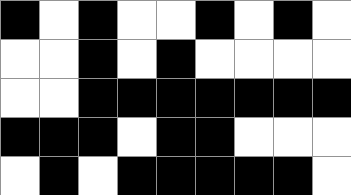[["black", "white", "black", "white", "white", "black", "white", "black", "white"], ["white", "white", "black", "white", "black", "white", "white", "white", "white"], ["white", "white", "black", "black", "black", "black", "black", "black", "black"], ["black", "black", "black", "white", "black", "black", "white", "white", "white"], ["white", "black", "white", "black", "black", "black", "black", "black", "white"]]